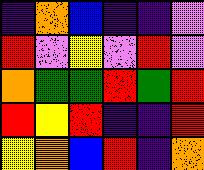[["indigo", "orange", "blue", "indigo", "indigo", "violet"], ["red", "violet", "yellow", "violet", "red", "violet"], ["orange", "green", "green", "red", "green", "red"], ["red", "yellow", "red", "indigo", "indigo", "red"], ["yellow", "orange", "blue", "red", "indigo", "orange"]]